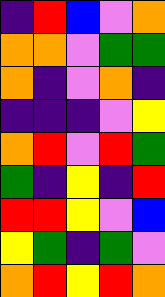[["indigo", "red", "blue", "violet", "orange"], ["orange", "orange", "violet", "green", "green"], ["orange", "indigo", "violet", "orange", "indigo"], ["indigo", "indigo", "indigo", "violet", "yellow"], ["orange", "red", "violet", "red", "green"], ["green", "indigo", "yellow", "indigo", "red"], ["red", "red", "yellow", "violet", "blue"], ["yellow", "green", "indigo", "green", "violet"], ["orange", "red", "yellow", "red", "orange"]]